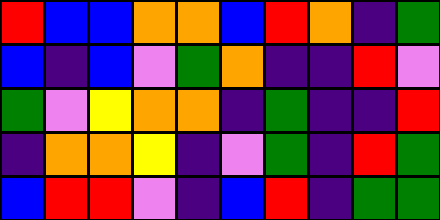[["red", "blue", "blue", "orange", "orange", "blue", "red", "orange", "indigo", "green"], ["blue", "indigo", "blue", "violet", "green", "orange", "indigo", "indigo", "red", "violet"], ["green", "violet", "yellow", "orange", "orange", "indigo", "green", "indigo", "indigo", "red"], ["indigo", "orange", "orange", "yellow", "indigo", "violet", "green", "indigo", "red", "green"], ["blue", "red", "red", "violet", "indigo", "blue", "red", "indigo", "green", "green"]]